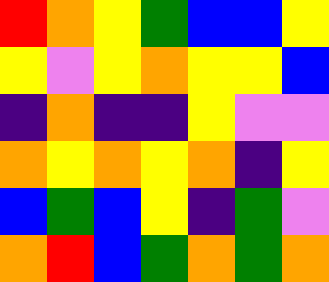[["red", "orange", "yellow", "green", "blue", "blue", "yellow"], ["yellow", "violet", "yellow", "orange", "yellow", "yellow", "blue"], ["indigo", "orange", "indigo", "indigo", "yellow", "violet", "violet"], ["orange", "yellow", "orange", "yellow", "orange", "indigo", "yellow"], ["blue", "green", "blue", "yellow", "indigo", "green", "violet"], ["orange", "red", "blue", "green", "orange", "green", "orange"]]